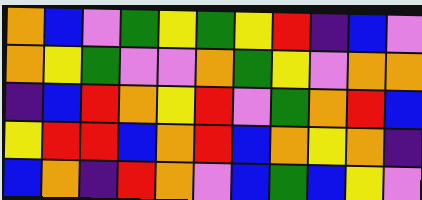[["orange", "blue", "violet", "green", "yellow", "green", "yellow", "red", "indigo", "blue", "violet"], ["orange", "yellow", "green", "violet", "violet", "orange", "green", "yellow", "violet", "orange", "orange"], ["indigo", "blue", "red", "orange", "yellow", "red", "violet", "green", "orange", "red", "blue"], ["yellow", "red", "red", "blue", "orange", "red", "blue", "orange", "yellow", "orange", "indigo"], ["blue", "orange", "indigo", "red", "orange", "violet", "blue", "green", "blue", "yellow", "violet"]]